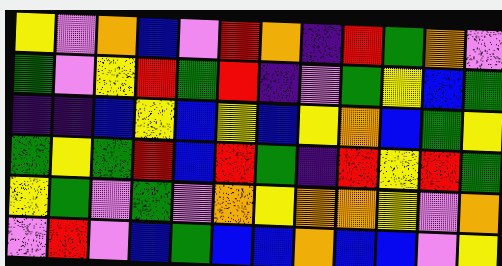[["yellow", "violet", "orange", "blue", "violet", "red", "orange", "indigo", "red", "green", "orange", "violet"], ["green", "violet", "yellow", "red", "green", "red", "indigo", "violet", "green", "yellow", "blue", "green"], ["indigo", "indigo", "blue", "yellow", "blue", "yellow", "blue", "yellow", "orange", "blue", "green", "yellow"], ["green", "yellow", "green", "red", "blue", "red", "green", "indigo", "red", "yellow", "red", "green"], ["yellow", "green", "violet", "green", "violet", "orange", "yellow", "orange", "orange", "yellow", "violet", "orange"], ["violet", "red", "violet", "blue", "green", "blue", "blue", "orange", "blue", "blue", "violet", "yellow"]]